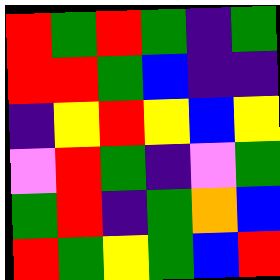[["red", "green", "red", "green", "indigo", "green"], ["red", "red", "green", "blue", "indigo", "indigo"], ["indigo", "yellow", "red", "yellow", "blue", "yellow"], ["violet", "red", "green", "indigo", "violet", "green"], ["green", "red", "indigo", "green", "orange", "blue"], ["red", "green", "yellow", "green", "blue", "red"]]